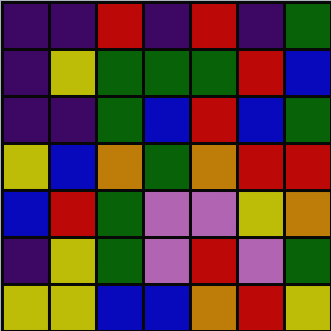[["indigo", "indigo", "red", "indigo", "red", "indigo", "green"], ["indigo", "yellow", "green", "green", "green", "red", "blue"], ["indigo", "indigo", "green", "blue", "red", "blue", "green"], ["yellow", "blue", "orange", "green", "orange", "red", "red"], ["blue", "red", "green", "violet", "violet", "yellow", "orange"], ["indigo", "yellow", "green", "violet", "red", "violet", "green"], ["yellow", "yellow", "blue", "blue", "orange", "red", "yellow"]]